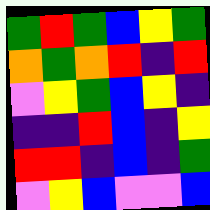[["green", "red", "green", "blue", "yellow", "green"], ["orange", "green", "orange", "red", "indigo", "red"], ["violet", "yellow", "green", "blue", "yellow", "indigo"], ["indigo", "indigo", "red", "blue", "indigo", "yellow"], ["red", "red", "indigo", "blue", "indigo", "green"], ["violet", "yellow", "blue", "violet", "violet", "blue"]]